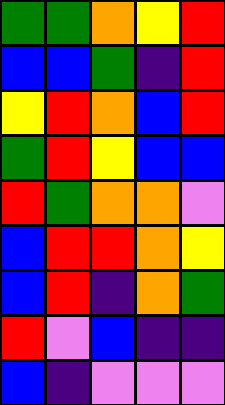[["green", "green", "orange", "yellow", "red"], ["blue", "blue", "green", "indigo", "red"], ["yellow", "red", "orange", "blue", "red"], ["green", "red", "yellow", "blue", "blue"], ["red", "green", "orange", "orange", "violet"], ["blue", "red", "red", "orange", "yellow"], ["blue", "red", "indigo", "orange", "green"], ["red", "violet", "blue", "indigo", "indigo"], ["blue", "indigo", "violet", "violet", "violet"]]